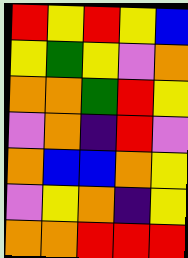[["red", "yellow", "red", "yellow", "blue"], ["yellow", "green", "yellow", "violet", "orange"], ["orange", "orange", "green", "red", "yellow"], ["violet", "orange", "indigo", "red", "violet"], ["orange", "blue", "blue", "orange", "yellow"], ["violet", "yellow", "orange", "indigo", "yellow"], ["orange", "orange", "red", "red", "red"]]